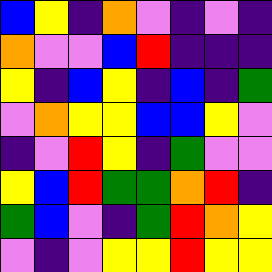[["blue", "yellow", "indigo", "orange", "violet", "indigo", "violet", "indigo"], ["orange", "violet", "violet", "blue", "red", "indigo", "indigo", "indigo"], ["yellow", "indigo", "blue", "yellow", "indigo", "blue", "indigo", "green"], ["violet", "orange", "yellow", "yellow", "blue", "blue", "yellow", "violet"], ["indigo", "violet", "red", "yellow", "indigo", "green", "violet", "violet"], ["yellow", "blue", "red", "green", "green", "orange", "red", "indigo"], ["green", "blue", "violet", "indigo", "green", "red", "orange", "yellow"], ["violet", "indigo", "violet", "yellow", "yellow", "red", "yellow", "yellow"]]